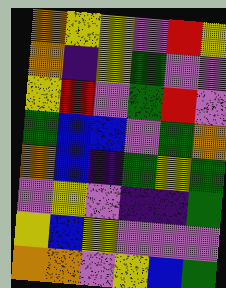[["orange", "yellow", "yellow", "violet", "red", "yellow"], ["orange", "indigo", "yellow", "green", "violet", "violet"], ["yellow", "red", "violet", "green", "red", "violet"], ["green", "blue", "blue", "violet", "green", "orange"], ["orange", "blue", "indigo", "green", "yellow", "green"], ["violet", "yellow", "violet", "indigo", "indigo", "green"], ["yellow", "blue", "yellow", "violet", "violet", "violet"], ["orange", "orange", "violet", "yellow", "blue", "green"]]